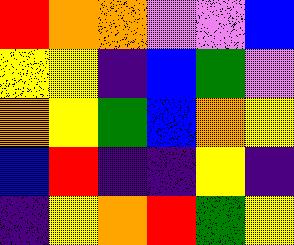[["red", "orange", "orange", "violet", "violet", "blue"], ["yellow", "yellow", "indigo", "blue", "green", "violet"], ["orange", "yellow", "green", "blue", "orange", "yellow"], ["blue", "red", "indigo", "indigo", "yellow", "indigo"], ["indigo", "yellow", "orange", "red", "green", "yellow"]]